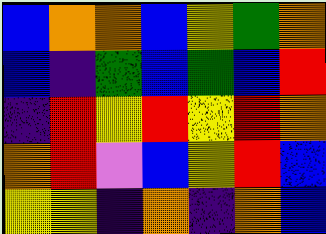[["blue", "orange", "orange", "blue", "yellow", "green", "orange"], ["blue", "indigo", "green", "blue", "green", "blue", "red"], ["indigo", "red", "yellow", "red", "yellow", "red", "orange"], ["orange", "red", "violet", "blue", "yellow", "red", "blue"], ["yellow", "yellow", "indigo", "orange", "indigo", "orange", "blue"]]